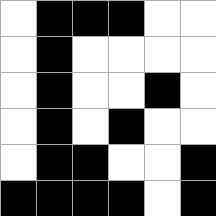[["white", "black", "black", "black", "white", "white"], ["white", "black", "white", "white", "white", "white"], ["white", "black", "white", "white", "black", "white"], ["white", "black", "white", "black", "white", "white"], ["white", "black", "black", "white", "white", "black"], ["black", "black", "black", "black", "white", "black"]]